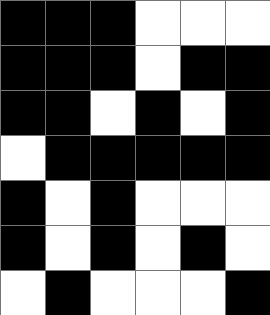[["black", "black", "black", "white", "white", "white"], ["black", "black", "black", "white", "black", "black"], ["black", "black", "white", "black", "white", "black"], ["white", "black", "black", "black", "black", "black"], ["black", "white", "black", "white", "white", "white"], ["black", "white", "black", "white", "black", "white"], ["white", "black", "white", "white", "white", "black"]]